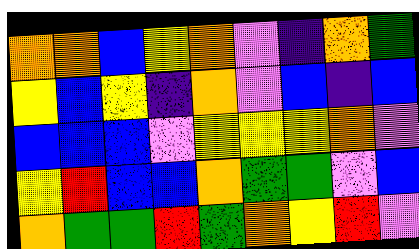[["orange", "orange", "blue", "yellow", "orange", "violet", "indigo", "orange", "green"], ["yellow", "blue", "yellow", "indigo", "orange", "violet", "blue", "indigo", "blue"], ["blue", "blue", "blue", "violet", "yellow", "yellow", "yellow", "orange", "violet"], ["yellow", "red", "blue", "blue", "orange", "green", "green", "violet", "blue"], ["orange", "green", "green", "red", "green", "orange", "yellow", "red", "violet"]]